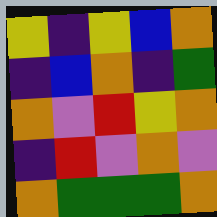[["yellow", "indigo", "yellow", "blue", "orange"], ["indigo", "blue", "orange", "indigo", "green"], ["orange", "violet", "red", "yellow", "orange"], ["indigo", "red", "violet", "orange", "violet"], ["orange", "green", "green", "green", "orange"]]